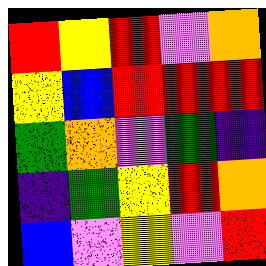[["red", "yellow", "red", "violet", "orange"], ["yellow", "blue", "red", "red", "red"], ["green", "orange", "violet", "green", "indigo"], ["indigo", "green", "yellow", "red", "orange"], ["blue", "violet", "yellow", "violet", "red"]]